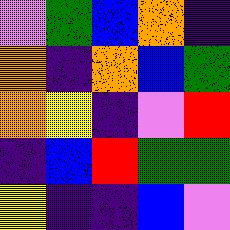[["violet", "green", "blue", "orange", "indigo"], ["orange", "indigo", "orange", "blue", "green"], ["orange", "yellow", "indigo", "violet", "red"], ["indigo", "blue", "red", "green", "green"], ["yellow", "indigo", "indigo", "blue", "violet"]]